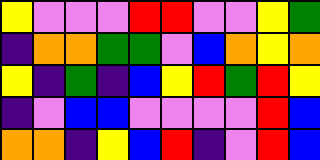[["yellow", "violet", "violet", "violet", "red", "red", "violet", "violet", "yellow", "green"], ["indigo", "orange", "orange", "green", "green", "violet", "blue", "orange", "yellow", "orange"], ["yellow", "indigo", "green", "indigo", "blue", "yellow", "red", "green", "red", "yellow"], ["indigo", "violet", "blue", "blue", "violet", "violet", "violet", "violet", "red", "blue"], ["orange", "orange", "indigo", "yellow", "blue", "red", "indigo", "violet", "red", "blue"]]